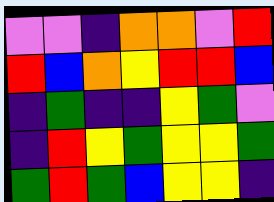[["violet", "violet", "indigo", "orange", "orange", "violet", "red"], ["red", "blue", "orange", "yellow", "red", "red", "blue"], ["indigo", "green", "indigo", "indigo", "yellow", "green", "violet"], ["indigo", "red", "yellow", "green", "yellow", "yellow", "green"], ["green", "red", "green", "blue", "yellow", "yellow", "indigo"]]